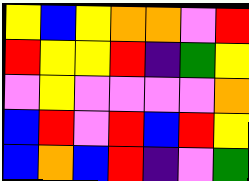[["yellow", "blue", "yellow", "orange", "orange", "violet", "red"], ["red", "yellow", "yellow", "red", "indigo", "green", "yellow"], ["violet", "yellow", "violet", "violet", "violet", "violet", "orange"], ["blue", "red", "violet", "red", "blue", "red", "yellow"], ["blue", "orange", "blue", "red", "indigo", "violet", "green"]]